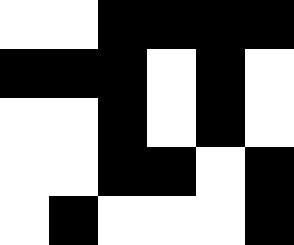[["white", "white", "black", "black", "black", "black"], ["black", "black", "black", "white", "black", "white"], ["white", "white", "black", "white", "black", "white"], ["white", "white", "black", "black", "white", "black"], ["white", "black", "white", "white", "white", "black"]]